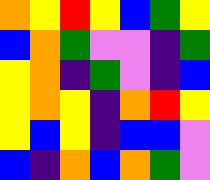[["orange", "yellow", "red", "yellow", "blue", "green", "yellow"], ["blue", "orange", "green", "violet", "violet", "indigo", "green"], ["yellow", "orange", "indigo", "green", "violet", "indigo", "blue"], ["yellow", "orange", "yellow", "indigo", "orange", "red", "yellow"], ["yellow", "blue", "yellow", "indigo", "blue", "blue", "violet"], ["blue", "indigo", "orange", "blue", "orange", "green", "violet"]]